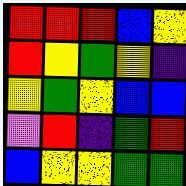[["red", "red", "red", "blue", "yellow"], ["red", "yellow", "green", "yellow", "indigo"], ["yellow", "green", "yellow", "blue", "blue"], ["violet", "red", "indigo", "green", "red"], ["blue", "yellow", "yellow", "green", "green"]]